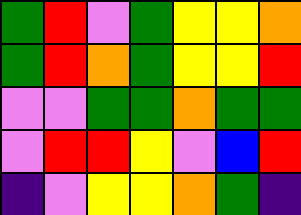[["green", "red", "violet", "green", "yellow", "yellow", "orange"], ["green", "red", "orange", "green", "yellow", "yellow", "red"], ["violet", "violet", "green", "green", "orange", "green", "green"], ["violet", "red", "red", "yellow", "violet", "blue", "red"], ["indigo", "violet", "yellow", "yellow", "orange", "green", "indigo"]]